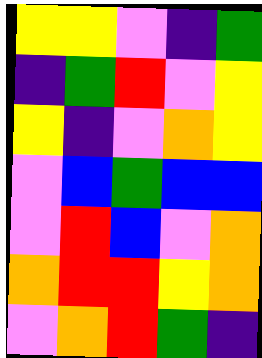[["yellow", "yellow", "violet", "indigo", "green"], ["indigo", "green", "red", "violet", "yellow"], ["yellow", "indigo", "violet", "orange", "yellow"], ["violet", "blue", "green", "blue", "blue"], ["violet", "red", "blue", "violet", "orange"], ["orange", "red", "red", "yellow", "orange"], ["violet", "orange", "red", "green", "indigo"]]